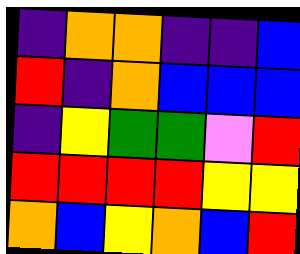[["indigo", "orange", "orange", "indigo", "indigo", "blue"], ["red", "indigo", "orange", "blue", "blue", "blue"], ["indigo", "yellow", "green", "green", "violet", "red"], ["red", "red", "red", "red", "yellow", "yellow"], ["orange", "blue", "yellow", "orange", "blue", "red"]]